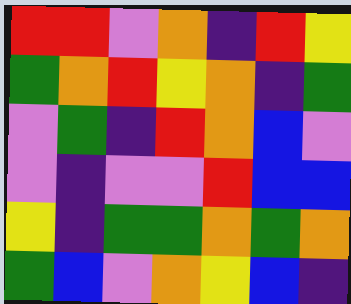[["red", "red", "violet", "orange", "indigo", "red", "yellow"], ["green", "orange", "red", "yellow", "orange", "indigo", "green"], ["violet", "green", "indigo", "red", "orange", "blue", "violet"], ["violet", "indigo", "violet", "violet", "red", "blue", "blue"], ["yellow", "indigo", "green", "green", "orange", "green", "orange"], ["green", "blue", "violet", "orange", "yellow", "blue", "indigo"]]